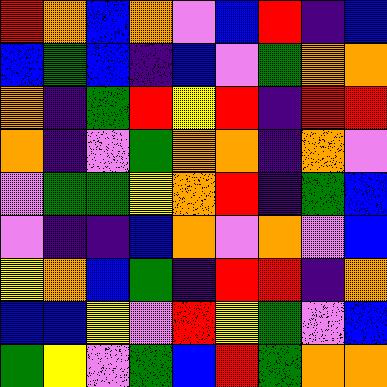[["red", "orange", "blue", "orange", "violet", "blue", "red", "indigo", "blue"], ["blue", "green", "blue", "indigo", "blue", "violet", "green", "orange", "orange"], ["orange", "indigo", "green", "red", "yellow", "red", "indigo", "red", "red"], ["orange", "indigo", "violet", "green", "orange", "orange", "indigo", "orange", "violet"], ["violet", "green", "green", "yellow", "orange", "red", "indigo", "green", "blue"], ["violet", "indigo", "indigo", "blue", "orange", "violet", "orange", "violet", "blue"], ["yellow", "orange", "blue", "green", "indigo", "red", "red", "indigo", "orange"], ["blue", "blue", "yellow", "violet", "red", "yellow", "green", "violet", "blue"], ["green", "yellow", "violet", "green", "blue", "red", "green", "orange", "orange"]]